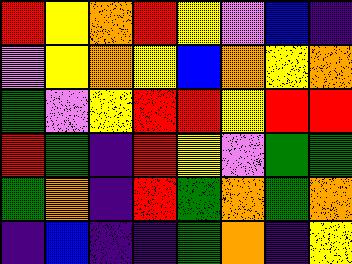[["red", "yellow", "orange", "red", "yellow", "violet", "blue", "indigo"], ["violet", "yellow", "orange", "yellow", "blue", "orange", "yellow", "orange"], ["green", "violet", "yellow", "red", "red", "yellow", "red", "red"], ["red", "green", "indigo", "red", "yellow", "violet", "green", "green"], ["green", "orange", "indigo", "red", "green", "orange", "green", "orange"], ["indigo", "blue", "indigo", "indigo", "green", "orange", "indigo", "yellow"]]